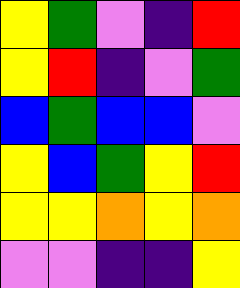[["yellow", "green", "violet", "indigo", "red"], ["yellow", "red", "indigo", "violet", "green"], ["blue", "green", "blue", "blue", "violet"], ["yellow", "blue", "green", "yellow", "red"], ["yellow", "yellow", "orange", "yellow", "orange"], ["violet", "violet", "indigo", "indigo", "yellow"]]